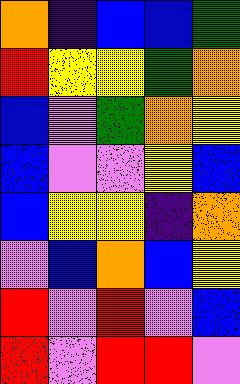[["orange", "indigo", "blue", "blue", "green"], ["red", "yellow", "yellow", "green", "orange"], ["blue", "violet", "green", "orange", "yellow"], ["blue", "violet", "violet", "yellow", "blue"], ["blue", "yellow", "yellow", "indigo", "orange"], ["violet", "blue", "orange", "blue", "yellow"], ["red", "violet", "red", "violet", "blue"], ["red", "violet", "red", "red", "violet"]]